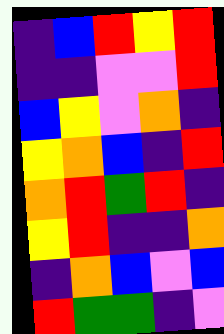[["indigo", "blue", "red", "yellow", "red"], ["indigo", "indigo", "violet", "violet", "red"], ["blue", "yellow", "violet", "orange", "indigo"], ["yellow", "orange", "blue", "indigo", "red"], ["orange", "red", "green", "red", "indigo"], ["yellow", "red", "indigo", "indigo", "orange"], ["indigo", "orange", "blue", "violet", "blue"], ["red", "green", "green", "indigo", "violet"]]